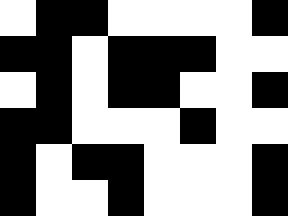[["white", "black", "black", "white", "white", "white", "white", "black"], ["black", "black", "white", "black", "black", "black", "white", "white"], ["white", "black", "white", "black", "black", "white", "white", "black"], ["black", "black", "white", "white", "white", "black", "white", "white"], ["black", "white", "black", "black", "white", "white", "white", "black"], ["black", "white", "white", "black", "white", "white", "white", "black"]]